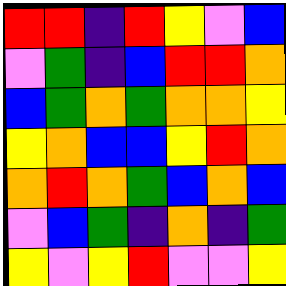[["red", "red", "indigo", "red", "yellow", "violet", "blue"], ["violet", "green", "indigo", "blue", "red", "red", "orange"], ["blue", "green", "orange", "green", "orange", "orange", "yellow"], ["yellow", "orange", "blue", "blue", "yellow", "red", "orange"], ["orange", "red", "orange", "green", "blue", "orange", "blue"], ["violet", "blue", "green", "indigo", "orange", "indigo", "green"], ["yellow", "violet", "yellow", "red", "violet", "violet", "yellow"]]